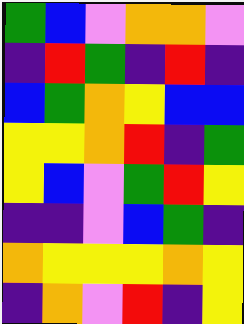[["green", "blue", "violet", "orange", "orange", "violet"], ["indigo", "red", "green", "indigo", "red", "indigo"], ["blue", "green", "orange", "yellow", "blue", "blue"], ["yellow", "yellow", "orange", "red", "indigo", "green"], ["yellow", "blue", "violet", "green", "red", "yellow"], ["indigo", "indigo", "violet", "blue", "green", "indigo"], ["orange", "yellow", "yellow", "yellow", "orange", "yellow"], ["indigo", "orange", "violet", "red", "indigo", "yellow"]]